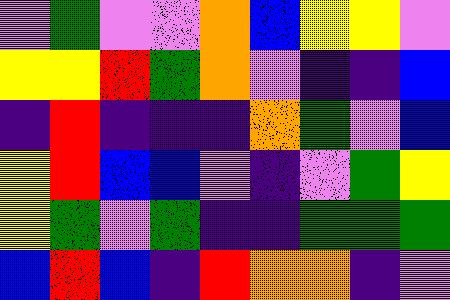[["violet", "green", "violet", "violet", "orange", "blue", "yellow", "yellow", "violet"], ["yellow", "yellow", "red", "green", "orange", "violet", "indigo", "indigo", "blue"], ["indigo", "red", "indigo", "indigo", "indigo", "orange", "green", "violet", "blue"], ["yellow", "red", "blue", "blue", "violet", "indigo", "violet", "green", "yellow"], ["yellow", "green", "violet", "green", "indigo", "indigo", "green", "green", "green"], ["blue", "red", "blue", "indigo", "red", "orange", "orange", "indigo", "violet"]]